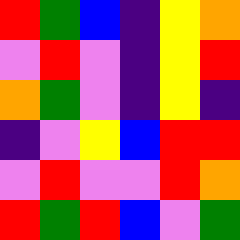[["red", "green", "blue", "indigo", "yellow", "orange"], ["violet", "red", "violet", "indigo", "yellow", "red"], ["orange", "green", "violet", "indigo", "yellow", "indigo"], ["indigo", "violet", "yellow", "blue", "red", "red"], ["violet", "red", "violet", "violet", "red", "orange"], ["red", "green", "red", "blue", "violet", "green"]]